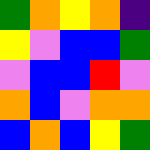[["green", "orange", "yellow", "orange", "indigo"], ["yellow", "violet", "blue", "blue", "green"], ["violet", "blue", "blue", "red", "violet"], ["orange", "blue", "violet", "orange", "orange"], ["blue", "orange", "blue", "yellow", "green"]]